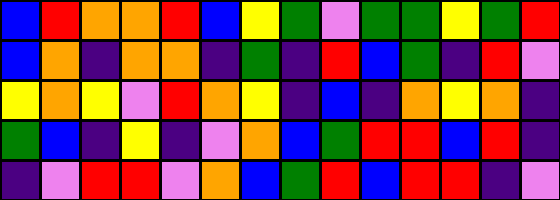[["blue", "red", "orange", "orange", "red", "blue", "yellow", "green", "violet", "green", "green", "yellow", "green", "red"], ["blue", "orange", "indigo", "orange", "orange", "indigo", "green", "indigo", "red", "blue", "green", "indigo", "red", "violet"], ["yellow", "orange", "yellow", "violet", "red", "orange", "yellow", "indigo", "blue", "indigo", "orange", "yellow", "orange", "indigo"], ["green", "blue", "indigo", "yellow", "indigo", "violet", "orange", "blue", "green", "red", "red", "blue", "red", "indigo"], ["indigo", "violet", "red", "red", "violet", "orange", "blue", "green", "red", "blue", "red", "red", "indigo", "violet"]]